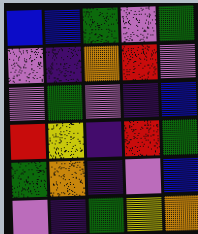[["blue", "blue", "green", "violet", "green"], ["violet", "indigo", "orange", "red", "violet"], ["violet", "green", "violet", "indigo", "blue"], ["red", "yellow", "indigo", "red", "green"], ["green", "orange", "indigo", "violet", "blue"], ["violet", "indigo", "green", "yellow", "orange"]]